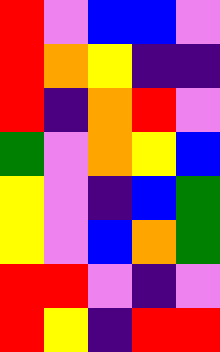[["red", "violet", "blue", "blue", "violet"], ["red", "orange", "yellow", "indigo", "indigo"], ["red", "indigo", "orange", "red", "violet"], ["green", "violet", "orange", "yellow", "blue"], ["yellow", "violet", "indigo", "blue", "green"], ["yellow", "violet", "blue", "orange", "green"], ["red", "red", "violet", "indigo", "violet"], ["red", "yellow", "indigo", "red", "red"]]